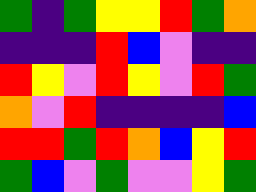[["green", "indigo", "green", "yellow", "yellow", "red", "green", "orange"], ["indigo", "indigo", "indigo", "red", "blue", "violet", "indigo", "indigo"], ["red", "yellow", "violet", "red", "yellow", "violet", "red", "green"], ["orange", "violet", "red", "indigo", "indigo", "indigo", "indigo", "blue"], ["red", "red", "green", "red", "orange", "blue", "yellow", "red"], ["green", "blue", "violet", "green", "violet", "violet", "yellow", "green"]]